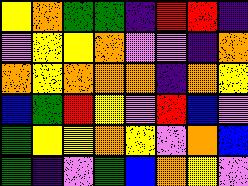[["yellow", "orange", "green", "green", "indigo", "red", "red", "indigo"], ["violet", "yellow", "yellow", "orange", "violet", "violet", "indigo", "orange"], ["orange", "yellow", "orange", "orange", "orange", "indigo", "orange", "yellow"], ["blue", "green", "red", "yellow", "violet", "red", "blue", "violet"], ["green", "yellow", "yellow", "orange", "yellow", "violet", "orange", "blue"], ["green", "indigo", "violet", "green", "blue", "orange", "yellow", "violet"]]